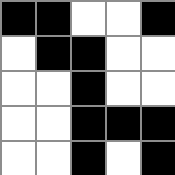[["black", "black", "white", "white", "black"], ["white", "black", "black", "white", "white"], ["white", "white", "black", "white", "white"], ["white", "white", "black", "black", "black"], ["white", "white", "black", "white", "black"]]